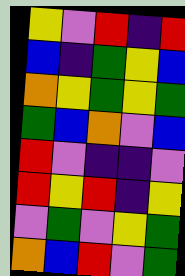[["yellow", "violet", "red", "indigo", "red"], ["blue", "indigo", "green", "yellow", "blue"], ["orange", "yellow", "green", "yellow", "green"], ["green", "blue", "orange", "violet", "blue"], ["red", "violet", "indigo", "indigo", "violet"], ["red", "yellow", "red", "indigo", "yellow"], ["violet", "green", "violet", "yellow", "green"], ["orange", "blue", "red", "violet", "green"]]